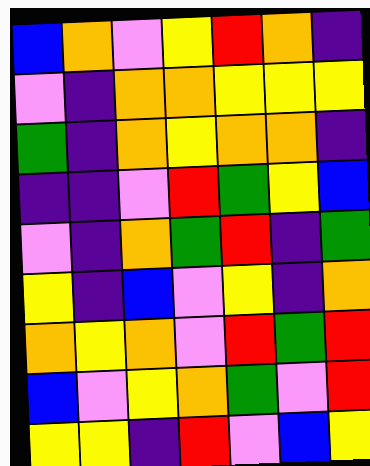[["blue", "orange", "violet", "yellow", "red", "orange", "indigo"], ["violet", "indigo", "orange", "orange", "yellow", "yellow", "yellow"], ["green", "indigo", "orange", "yellow", "orange", "orange", "indigo"], ["indigo", "indigo", "violet", "red", "green", "yellow", "blue"], ["violet", "indigo", "orange", "green", "red", "indigo", "green"], ["yellow", "indigo", "blue", "violet", "yellow", "indigo", "orange"], ["orange", "yellow", "orange", "violet", "red", "green", "red"], ["blue", "violet", "yellow", "orange", "green", "violet", "red"], ["yellow", "yellow", "indigo", "red", "violet", "blue", "yellow"]]